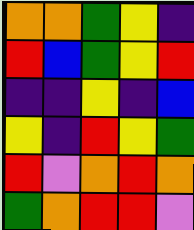[["orange", "orange", "green", "yellow", "indigo"], ["red", "blue", "green", "yellow", "red"], ["indigo", "indigo", "yellow", "indigo", "blue"], ["yellow", "indigo", "red", "yellow", "green"], ["red", "violet", "orange", "red", "orange"], ["green", "orange", "red", "red", "violet"]]